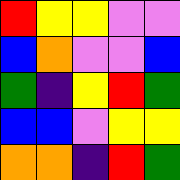[["red", "yellow", "yellow", "violet", "violet"], ["blue", "orange", "violet", "violet", "blue"], ["green", "indigo", "yellow", "red", "green"], ["blue", "blue", "violet", "yellow", "yellow"], ["orange", "orange", "indigo", "red", "green"]]